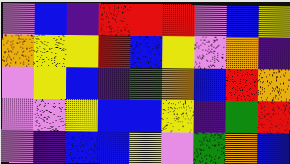[["violet", "blue", "indigo", "red", "red", "red", "violet", "blue", "yellow"], ["orange", "yellow", "yellow", "red", "blue", "yellow", "violet", "orange", "indigo"], ["violet", "yellow", "blue", "indigo", "green", "orange", "blue", "red", "orange"], ["violet", "violet", "yellow", "blue", "blue", "yellow", "indigo", "green", "red"], ["violet", "indigo", "blue", "blue", "yellow", "violet", "green", "orange", "blue"]]